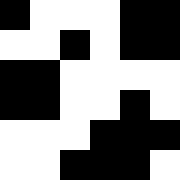[["black", "white", "white", "white", "black", "black"], ["white", "white", "black", "white", "black", "black"], ["black", "black", "white", "white", "white", "white"], ["black", "black", "white", "white", "black", "white"], ["white", "white", "white", "black", "black", "black"], ["white", "white", "black", "black", "black", "white"]]